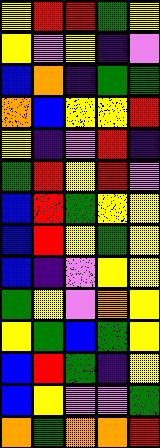[["yellow", "red", "red", "green", "yellow"], ["yellow", "violet", "yellow", "indigo", "violet"], ["blue", "orange", "indigo", "green", "green"], ["orange", "blue", "yellow", "yellow", "red"], ["yellow", "indigo", "violet", "red", "indigo"], ["green", "red", "yellow", "red", "violet"], ["blue", "red", "green", "yellow", "yellow"], ["blue", "red", "yellow", "green", "yellow"], ["blue", "indigo", "violet", "yellow", "yellow"], ["green", "yellow", "violet", "orange", "yellow"], ["yellow", "green", "blue", "green", "yellow"], ["blue", "red", "green", "indigo", "yellow"], ["blue", "yellow", "violet", "violet", "green"], ["orange", "green", "orange", "orange", "red"]]